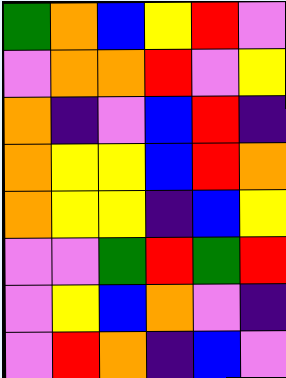[["green", "orange", "blue", "yellow", "red", "violet"], ["violet", "orange", "orange", "red", "violet", "yellow"], ["orange", "indigo", "violet", "blue", "red", "indigo"], ["orange", "yellow", "yellow", "blue", "red", "orange"], ["orange", "yellow", "yellow", "indigo", "blue", "yellow"], ["violet", "violet", "green", "red", "green", "red"], ["violet", "yellow", "blue", "orange", "violet", "indigo"], ["violet", "red", "orange", "indigo", "blue", "violet"]]